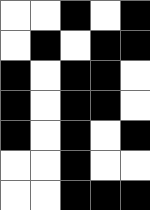[["white", "white", "black", "white", "black"], ["white", "black", "white", "black", "black"], ["black", "white", "black", "black", "white"], ["black", "white", "black", "black", "white"], ["black", "white", "black", "white", "black"], ["white", "white", "black", "white", "white"], ["white", "white", "black", "black", "black"]]